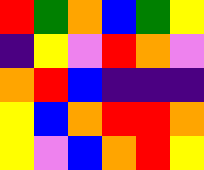[["red", "green", "orange", "blue", "green", "yellow"], ["indigo", "yellow", "violet", "red", "orange", "violet"], ["orange", "red", "blue", "indigo", "indigo", "indigo"], ["yellow", "blue", "orange", "red", "red", "orange"], ["yellow", "violet", "blue", "orange", "red", "yellow"]]